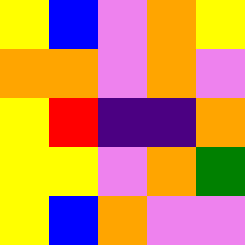[["yellow", "blue", "violet", "orange", "yellow"], ["orange", "orange", "violet", "orange", "violet"], ["yellow", "red", "indigo", "indigo", "orange"], ["yellow", "yellow", "violet", "orange", "green"], ["yellow", "blue", "orange", "violet", "violet"]]